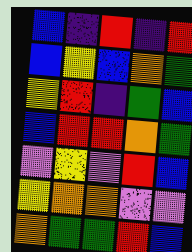[["blue", "indigo", "red", "indigo", "red"], ["blue", "yellow", "blue", "orange", "green"], ["yellow", "red", "indigo", "green", "blue"], ["blue", "red", "red", "orange", "green"], ["violet", "yellow", "violet", "red", "blue"], ["yellow", "orange", "orange", "violet", "violet"], ["orange", "green", "green", "red", "blue"]]